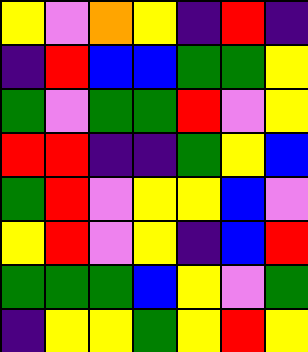[["yellow", "violet", "orange", "yellow", "indigo", "red", "indigo"], ["indigo", "red", "blue", "blue", "green", "green", "yellow"], ["green", "violet", "green", "green", "red", "violet", "yellow"], ["red", "red", "indigo", "indigo", "green", "yellow", "blue"], ["green", "red", "violet", "yellow", "yellow", "blue", "violet"], ["yellow", "red", "violet", "yellow", "indigo", "blue", "red"], ["green", "green", "green", "blue", "yellow", "violet", "green"], ["indigo", "yellow", "yellow", "green", "yellow", "red", "yellow"]]